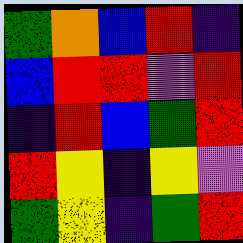[["green", "orange", "blue", "red", "indigo"], ["blue", "red", "red", "violet", "red"], ["indigo", "red", "blue", "green", "red"], ["red", "yellow", "indigo", "yellow", "violet"], ["green", "yellow", "indigo", "green", "red"]]